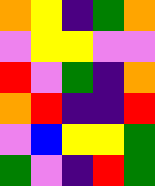[["orange", "yellow", "indigo", "green", "orange"], ["violet", "yellow", "yellow", "violet", "violet"], ["red", "violet", "green", "indigo", "orange"], ["orange", "red", "indigo", "indigo", "red"], ["violet", "blue", "yellow", "yellow", "green"], ["green", "violet", "indigo", "red", "green"]]